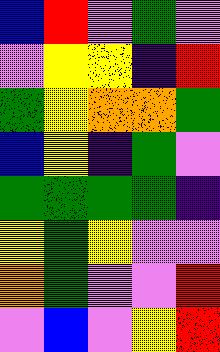[["blue", "red", "violet", "green", "violet"], ["violet", "yellow", "yellow", "indigo", "red"], ["green", "yellow", "orange", "orange", "green"], ["blue", "yellow", "indigo", "green", "violet"], ["green", "green", "green", "green", "indigo"], ["yellow", "green", "yellow", "violet", "violet"], ["orange", "green", "violet", "violet", "red"], ["violet", "blue", "violet", "yellow", "red"]]